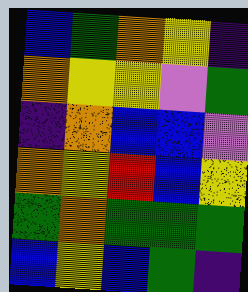[["blue", "green", "orange", "yellow", "indigo"], ["orange", "yellow", "yellow", "violet", "green"], ["indigo", "orange", "blue", "blue", "violet"], ["orange", "yellow", "red", "blue", "yellow"], ["green", "orange", "green", "green", "green"], ["blue", "yellow", "blue", "green", "indigo"]]